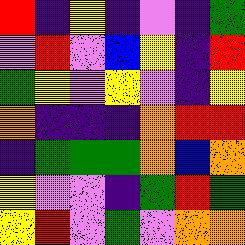[["red", "indigo", "yellow", "indigo", "violet", "indigo", "green"], ["violet", "red", "violet", "blue", "yellow", "indigo", "red"], ["green", "yellow", "violet", "yellow", "violet", "indigo", "yellow"], ["orange", "indigo", "indigo", "indigo", "orange", "red", "red"], ["indigo", "green", "green", "green", "orange", "blue", "orange"], ["yellow", "violet", "violet", "indigo", "green", "red", "green"], ["yellow", "red", "violet", "green", "violet", "orange", "orange"]]